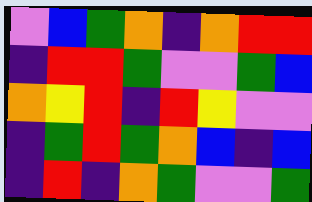[["violet", "blue", "green", "orange", "indigo", "orange", "red", "red"], ["indigo", "red", "red", "green", "violet", "violet", "green", "blue"], ["orange", "yellow", "red", "indigo", "red", "yellow", "violet", "violet"], ["indigo", "green", "red", "green", "orange", "blue", "indigo", "blue"], ["indigo", "red", "indigo", "orange", "green", "violet", "violet", "green"]]